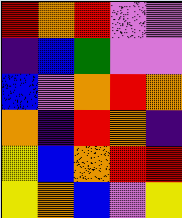[["red", "orange", "red", "violet", "violet"], ["indigo", "blue", "green", "violet", "violet"], ["blue", "violet", "orange", "red", "orange"], ["orange", "indigo", "red", "orange", "indigo"], ["yellow", "blue", "orange", "red", "red"], ["yellow", "orange", "blue", "violet", "yellow"]]